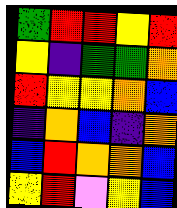[["green", "red", "red", "yellow", "red"], ["yellow", "indigo", "green", "green", "orange"], ["red", "yellow", "yellow", "orange", "blue"], ["indigo", "orange", "blue", "indigo", "orange"], ["blue", "red", "orange", "orange", "blue"], ["yellow", "red", "violet", "yellow", "blue"]]